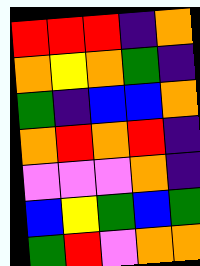[["red", "red", "red", "indigo", "orange"], ["orange", "yellow", "orange", "green", "indigo"], ["green", "indigo", "blue", "blue", "orange"], ["orange", "red", "orange", "red", "indigo"], ["violet", "violet", "violet", "orange", "indigo"], ["blue", "yellow", "green", "blue", "green"], ["green", "red", "violet", "orange", "orange"]]